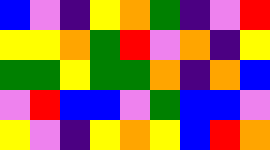[["blue", "violet", "indigo", "yellow", "orange", "green", "indigo", "violet", "red"], ["yellow", "yellow", "orange", "green", "red", "violet", "orange", "indigo", "yellow"], ["green", "green", "yellow", "green", "green", "orange", "indigo", "orange", "blue"], ["violet", "red", "blue", "blue", "violet", "green", "blue", "blue", "violet"], ["yellow", "violet", "indigo", "yellow", "orange", "yellow", "blue", "red", "orange"]]